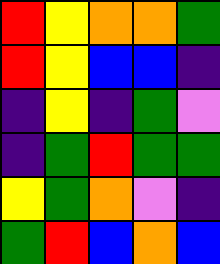[["red", "yellow", "orange", "orange", "green"], ["red", "yellow", "blue", "blue", "indigo"], ["indigo", "yellow", "indigo", "green", "violet"], ["indigo", "green", "red", "green", "green"], ["yellow", "green", "orange", "violet", "indigo"], ["green", "red", "blue", "orange", "blue"]]